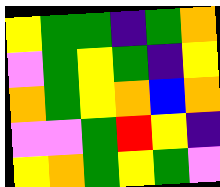[["yellow", "green", "green", "indigo", "green", "orange"], ["violet", "green", "yellow", "green", "indigo", "yellow"], ["orange", "green", "yellow", "orange", "blue", "orange"], ["violet", "violet", "green", "red", "yellow", "indigo"], ["yellow", "orange", "green", "yellow", "green", "violet"]]